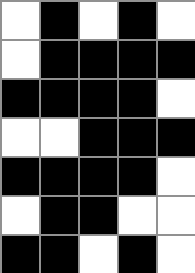[["white", "black", "white", "black", "white"], ["white", "black", "black", "black", "black"], ["black", "black", "black", "black", "white"], ["white", "white", "black", "black", "black"], ["black", "black", "black", "black", "white"], ["white", "black", "black", "white", "white"], ["black", "black", "white", "black", "white"]]